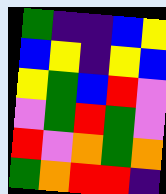[["green", "indigo", "indigo", "blue", "yellow"], ["blue", "yellow", "indigo", "yellow", "blue"], ["yellow", "green", "blue", "red", "violet"], ["violet", "green", "red", "green", "violet"], ["red", "violet", "orange", "green", "orange"], ["green", "orange", "red", "red", "indigo"]]